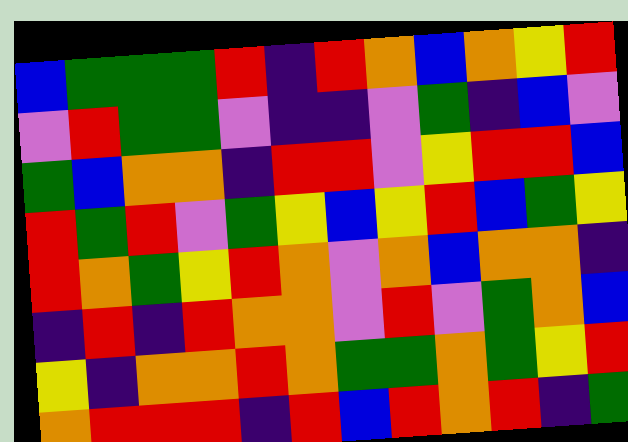[["blue", "green", "green", "green", "red", "indigo", "red", "orange", "blue", "orange", "yellow", "red"], ["violet", "red", "green", "green", "violet", "indigo", "indigo", "violet", "green", "indigo", "blue", "violet"], ["green", "blue", "orange", "orange", "indigo", "red", "red", "violet", "yellow", "red", "red", "blue"], ["red", "green", "red", "violet", "green", "yellow", "blue", "yellow", "red", "blue", "green", "yellow"], ["red", "orange", "green", "yellow", "red", "orange", "violet", "orange", "blue", "orange", "orange", "indigo"], ["indigo", "red", "indigo", "red", "orange", "orange", "violet", "red", "violet", "green", "orange", "blue"], ["yellow", "indigo", "orange", "orange", "red", "orange", "green", "green", "orange", "green", "yellow", "red"], ["orange", "red", "red", "red", "indigo", "red", "blue", "red", "orange", "red", "indigo", "green"]]